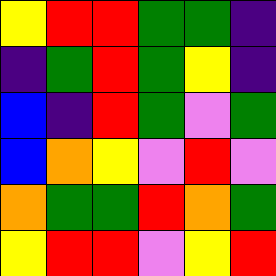[["yellow", "red", "red", "green", "green", "indigo"], ["indigo", "green", "red", "green", "yellow", "indigo"], ["blue", "indigo", "red", "green", "violet", "green"], ["blue", "orange", "yellow", "violet", "red", "violet"], ["orange", "green", "green", "red", "orange", "green"], ["yellow", "red", "red", "violet", "yellow", "red"]]